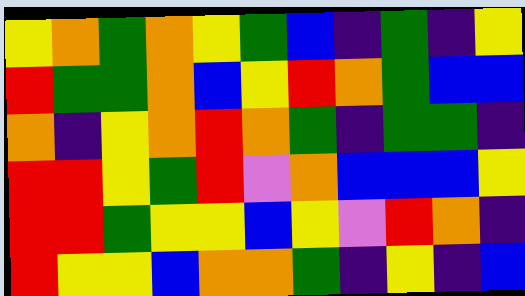[["yellow", "orange", "green", "orange", "yellow", "green", "blue", "indigo", "green", "indigo", "yellow"], ["red", "green", "green", "orange", "blue", "yellow", "red", "orange", "green", "blue", "blue"], ["orange", "indigo", "yellow", "orange", "red", "orange", "green", "indigo", "green", "green", "indigo"], ["red", "red", "yellow", "green", "red", "violet", "orange", "blue", "blue", "blue", "yellow"], ["red", "red", "green", "yellow", "yellow", "blue", "yellow", "violet", "red", "orange", "indigo"], ["red", "yellow", "yellow", "blue", "orange", "orange", "green", "indigo", "yellow", "indigo", "blue"]]